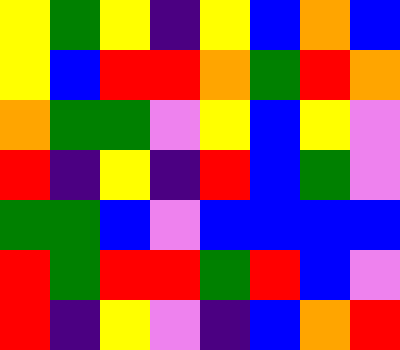[["yellow", "green", "yellow", "indigo", "yellow", "blue", "orange", "blue"], ["yellow", "blue", "red", "red", "orange", "green", "red", "orange"], ["orange", "green", "green", "violet", "yellow", "blue", "yellow", "violet"], ["red", "indigo", "yellow", "indigo", "red", "blue", "green", "violet"], ["green", "green", "blue", "violet", "blue", "blue", "blue", "blue"], ["red", "green", "red", "red", "green", "red", "blue", "violet"], ["red", "indigo", "yellow", "violet", "indigo", "blue", "orange", "red"]]